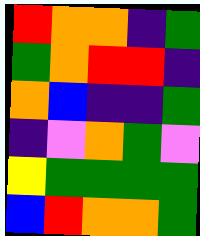[["red", "orange", "orange", "indigo", "green"], ["green", "orange", "red", "red", "indigo"], ["orange", "blue", "indigo", "indigo", "green"], ["indigo", "violet", "orange", "green", "violet"], ["yellow", "green", "green", "green", "green"], ["blue", "red", "orange", "orange", "green"]]